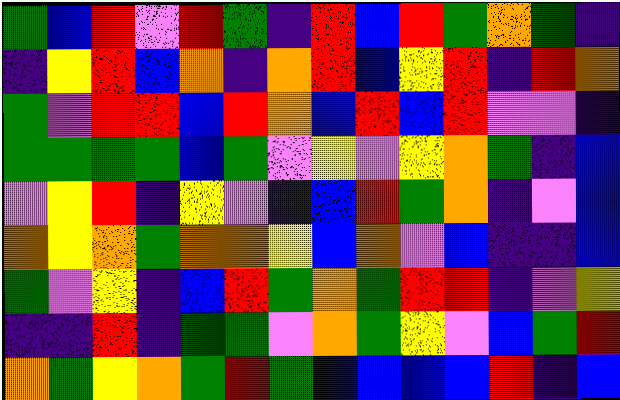[["green", "blue", "red", "violet", "red", "green", "indigo", "red", "blue", "red", "green", "orange", "green", "indigo"], ["indigo", "yellow", "red", "blue", "orange", "indigo", "orange", "red", "blue", "yellow", "red", "indigo", "red", "orange"], ["green", "violet", "red", "red", "blue", "red", "orange", "blue", "red", "blue", "red", "violet", "violet", "indigo"], ["green", "green", "green", "green", "blue", "green", "violet", "yellow", "violet", "yellow", "orange", "green", "indigo", "blue"], ["violet", "yellow", "red", "indigo", "yellow", "violet", "indigo", "blue", "red", "green", "orange", "indigo", "violet", "blue"], ["orange", "yellow", "orange", "green", "orange", "orange", "yellow", "blue", "orange", "violet", "blue", "indigo", "indigo", "blue"], ["green", "violet", "yellow", "indigo", "blue", "red", "green", "orange", "green", "red", "red", "indigo", "violet", "yellow"], ["indigo", "indigo", "red", "indigo", "green", "green", "violet", "orange", "green", "yellow", "violet", "blue", "green", "red"], ["orange", "green", "yellow", "orange", "green", "red", "green", "blue", "blue", "blue", "blue", "red", "indigo", "blue"]]